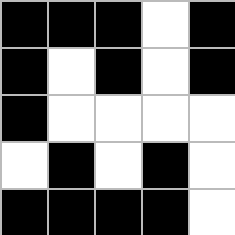[["black", "black", "black", "white", "black"], ["black", "white", "black", "white", "black"], ["black", "white", "white", "white", "white"], ["white", "black", "white", "black", "white"], ["black", "black", "black", "black", "white"]]